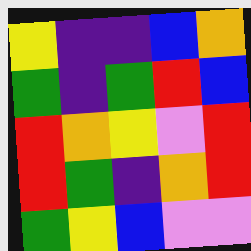[["yellow", "indigo", "indigo", "blue", "orange"], ["green", "indigo", "green", "red", "blue"], ["red", "orange", "yellow", "violet", "red"], ["red", "green", "indigo", "orange", "red"], ["green", "yellow", "blue", "violet", "violet"]]